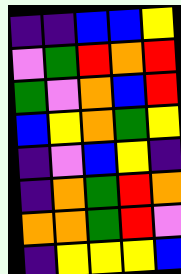[["indigo", "indigo", "blue", "blue", "yellow"], ["violet", "green", "red", "orange", "red"], ["green", "violet", "orange", "blue", "red"], ["blue", "yellow", "orange", "green", "yellow"], ["indigo", "violet", "blue", "yellow", "indigo"], ["indigo", "orange", "green", "red", "orange"], ["orange", "orange", "green", "red", "violet"], ["indigo", "yellow", "yellow", "yellow", "blue"]]